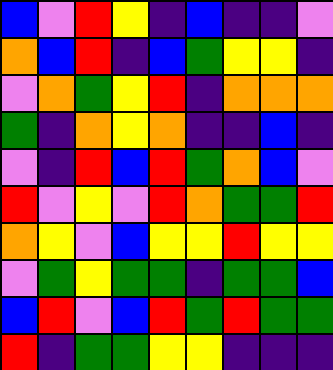[["blue", "violet", "red", "yellow", "indigo", "blue", "indigo", "indigo", "violet"], ["orange", "blue", "red", "indigo", "blue", "green", "yellow", "yellow", "indigo"], ["violet", "orange", "green", "yellow", "red", "indigo", "orange", "orange", "orange"], ["green", "indigo", "orange", "yellow", "orange", "indigo", "indigo", "blue", "indigo"], ["violet", "indigo", "red", "blue", "red", "green", "orange", "blue", "violet"], ["red", "violet", "yellow", "violet", "red", "orange", "green", "green", "red"], ["orange", "yellow", "violet", "blue", "yellow", "yellow", "red", "yellow", "yellow"], ["violet", "green", "yellow", "green", "green", "indigo", "green", "green", "blue"], ["blue", "red", "violet", "blue", "red", "green", "red", "green", "green"], ["red", "indigo", "green", "green", "yellow", "yellow", "indigo", "indigo", "indigo"]]